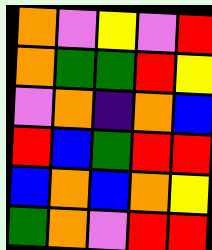[["orange", "violet", "yellow", "violet", "red"], ["orange", "green", "green", "red", "yellow"], ["violet", "orange", "indigo", "orange", "blue"], ["red", "blue", "green", "red", "red"], ["blue", "orange", "blue", "orange", "yellow"], ["green", "orange", "violet", "red", "red"]]